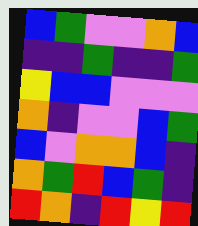[["blue", "green", "violet", "violet", "orange", "blue"], ["indigo", "indigo", "green", "indigo", "indigo", "green"], ["yellow", "blue", "blue", "violet", "violet", "violet"], ["orange", "indigo", "violet", "violet", "blue", "green"], ["blue", "violet", "orange", "orange", "blue", "indigo"], ["orange", "green", "red", "blue", "green", "indigo"], ["red", "orange", "indigo", "red", "yellow", "red"]]